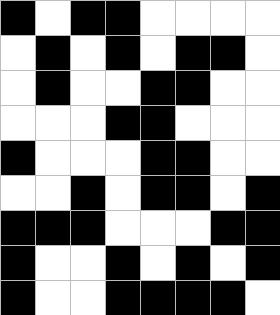[["black", "white", "black", "black", "white", "white", "white", "white"], ["white", "black", "white", "black", "white", "black", "black", "white"], ["white", "black", "white", "white", "black", "black", "white", "white"], ["white", "white", "white", "black", "black", "white", "white", "white"], ["black", "white", "white", "white", "black", "black", "white", "white"], ["white", "white", "black", "white", "black", "black", "white", "black"], ["black", "black", "black", "white", "white", "white", "black", "black"], ["black", "white", "white", "black", "white", "black", "white", "black"], ["black", "white", "white", "black", "black", "black", "black", "white"]]